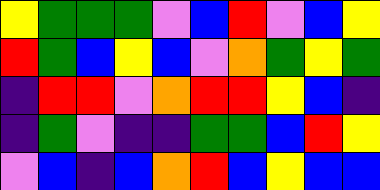[["yellow", "green", "green", "green", "violet", "blue", "red", "violet", "blue", "yellow"], ["red", "green", "blue", "yellow", "blue", "violet", "orange", "green", "yellow", "green"], ["indigo", "red", "red", "violet", "orange", "red", "red", "yellow", "blue", "indigo"], ["indigo", "green", "violet", "indigo", "indigo", "green", "green", "blue", "red", "yellow"], ["violet", "blue", "indigo", "blue", "orange", "red", "blue", "yellow", "blue", "blue"]]